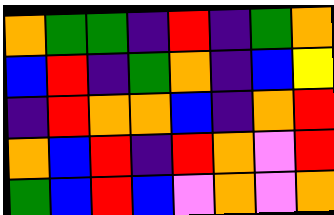[["orange", "green", "green", "indigo", "red", "indigo", "green", "orange"], ["blue", "red", "indigo", "green", "orange", "indigo", "blue", "yellow"], ["indigo", "red", "orange", "orange", "blue", "indigo", "orange", "red"], ["orange", "blue", "red", "indigo", "red", "orange", "violet", "red"], ["green", "blue", "red", "blue", "violet", "orange", "violet", "orange"]]